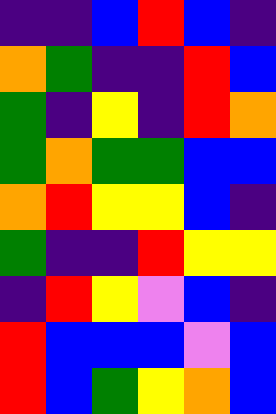[["indigo", "indigo", "blue", "red", "blue", "indigo"], ["orange", "green", "indigo", "indigo", "red", "blue"], ["green", "indigo", "yellow", "indigo", "red", "orange"], ["green", "orange", "green", "green", "blue", "blue"], ["orange", "red", "yellow", "yellow", "blue", "indigo"], ["green", "indigo", "indigo", "red", "yellow", "yellow"], ["indigo", "red", "yellow", "violet", "blue", "indigo"], ["red", "blue", "blue", "blue", "violet", "blue"], ["red", "blue", "green", "yellow", "orange", "blue"]]